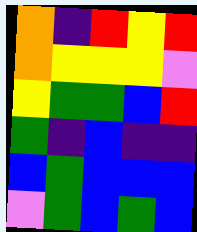[["orange", "indigo", "red", "yellow", "red"], ["orange", "yellow", "yellow", "yellow", "violet"], ["yellow", "green", "green", "blue", "red"], ["green", "indigo", "blue", "indigo", "indigo"], ["blue", "green", "blue", "blue", "blue"], ["violet", "green", "blue", "green", "blue"]]